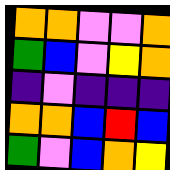[["orange", "orange", "violet", "violet", "orange"], ["green", "blue", "violet", "yellow", "orange"], ["indigo", "violet", "indigo", "indigo", "indigo"], ["orange", "orange", "blue", "red", "blue"], ["green", "violet", "blue", "orange", "yellow"]]